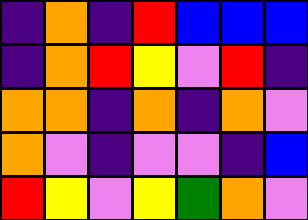[["indigo", "orange", "indigo", "red", "blue", "blue", "blue"], ["indigo", "orange", "red", "yellow", "violet", "red", "indigo"], ["orange", "orange", "indigo", "orange", "indigo", "orange", "violet"], ["orange", "violet", "indigo", "violet", "violet", "indigo", "blue"], ["red", "yellow", "violet", "yellow", "green", "orange", "violet"]]